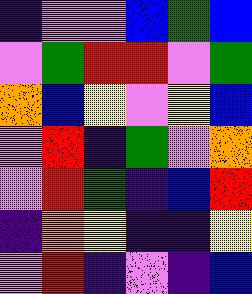[["indigo", "violet", "violet", "blue", "green", "blue"], ["violet", "green", "red", "red", "violet", "green"], ["orange", "blue", "yellow", "violet", "yellow", "blue"], ["violet", "red", "indigo", "green", "violet", "orange"], ["violet", "red", "green", "indigo", "blue", "red"], ["indigo", "orange", "yellow", "indigo", "indigo", "yellow"], ["violet", "red", "indigo", "violet", "indigo", "blue"]]